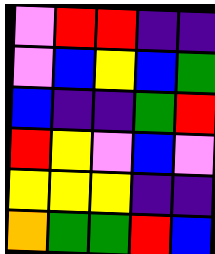[["violet", "red", "red", "indigo", "indigo"], ["violet", "blue", "yellow", "blue", "green"], ["blue", "indigo", "indigo", "green", "red"], ["red", "yellow", "violet", "blue", "violet"], ["yellow", "yellow", "yellow", "indigo", "indigo"], ["orange", "green", "green", "red", "blue"]]